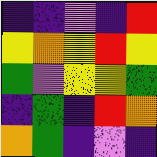[["indigo", "indigo", "violet", "indigo", "red"], ["yellow", "orange", "yellow", "red", "yellow"], ["green", "violet", "yellow", "yellow", "green"], ["indigo", "green", "indigo", "red", "orange"], ["orange", "green", "indigo", "violet", "indigo"]]